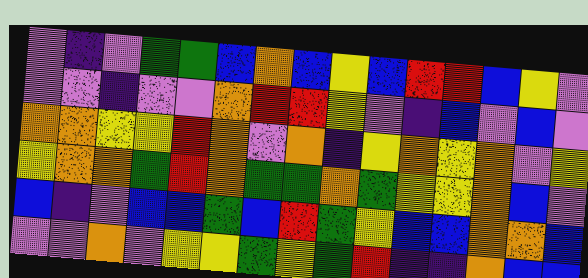[["violet", "indigo", "violet", "green", "green", "blue", "orange", "blue", "yellow", "blue", "red", "red", "blue", "yellow", "violet"], ["violet", "violet", "indigo", "violet", "violet", "orange", "red", "red", "yellow", "violet", "indigo", "blue", "violet", "blue", "violet"], ["orange", "orange", "yellow", "yellow", "red", "orange", "violet", "orange", "indigo", "yellow", "orange", "yellow", "orange", "violet", "yellow"], ["yellow", "orange", "orange", "green", "red", "orange", "green", "green", "orange", "green", "yellow", "yellow", "orange", "blue", "violet"], ["blue", "indigo", "violet", "blue", "blue", "green", "blue", "red", "green", "yellow", "blue", "blue", "orange", "orange", "blue"], ["violet", "violet", "orange", "violet", "yellow", "yellow", "green", "yellow", "green", "red", "indigo", "indigo", "orange", "blue", "blue"]]